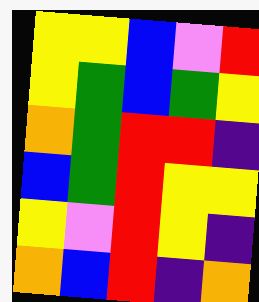[["yellow", "yellow", "blue", "violet", "red"], ["yellow", "green", "blue", "green", "yellow"], ["orange", "green", "red", "red", "indigo"], ["blue", "green", "red", "yellow", "yellow"], ["yellow", "violet", "red", "yellow", "indigo"], ["orange", "blue", "red", "indigo", "orange"]]